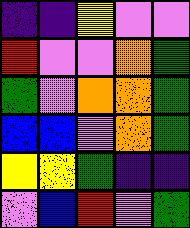[["indigo", "indigo", "yellow", "violet", "violet"], ["red", "violet", "violet", "orange", "green"], ["green", "violet", "orange", "orange", "green"], ["blue", "blue", "violet", "orange", "green"], ["yellow", "yellow", "green", "indigo", "indigo"], ["violet", "blue", "red", "violet", "green"]]